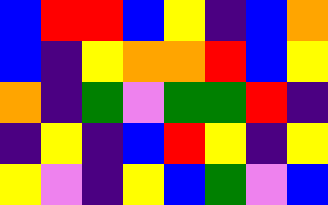[["blue", "red", "red", "blue", "yellow", "indigo", "blue", "orange"], ["blue", "indigo", "yellow", "orange", "orange", "red", "blue", "yellow"], ["orange", "indigo", "green", "violet", "green", "green", "red", "indigo"], ["indigo", "yellow", "indigo", "blue", "red", "yellow", "indigo", "yellow"], ["yellow", "violet", "indigo", "yellow", "blue", "green", "violet", "blue"]]